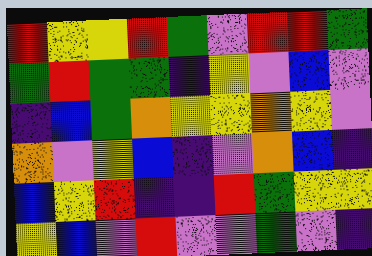[["red", "yellow", "yellow", "red", "green", "violet", "red", "red", "green"], ["green", "red", "green", "green", "indigo", "yellow", "violet", "blue", "violet"], ["indigo", "blue", "green", "orange", "yellow", "yellow", "orange", "yellow", "violet"], ["orange", "violet", "yellow", "blue", "indigo", "violet", "orange", "blue", "indigo"], ["blue", "yellow", "red", "indigo", "indigo", "red", "green", "yellow", "yellow"], ["yellow", "blue", "violet", "red", "violet", "violet", "green", "violet", "indigo"]]